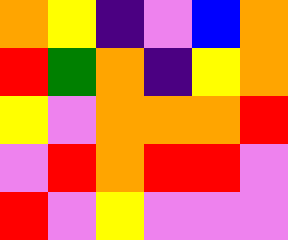[["orange", "yellow", "indigo", "violet", "blue", "orange"], ["red", "green", "orange", "indigo", "yellow", "orange"], ["yellow", "violet", "orange", "orange", "orange", "red"], ["violet", "red", "orange", "red", "red", "violet"], ["red", "violet", "yellow", "violet", "violet", "violet"]]